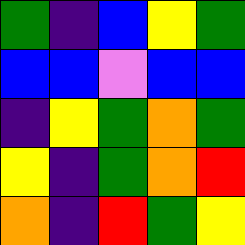[["green", "indigo", "blue", "yellow", "green"], ["blue", "blue", "violet", "blue", "blue"], ["indigo", "yellow", "green", "orange", "green"], ["yellow", "indigo", "green", "orange", "red"], ["orange", "indigo", "red", "green", "yellow"]]